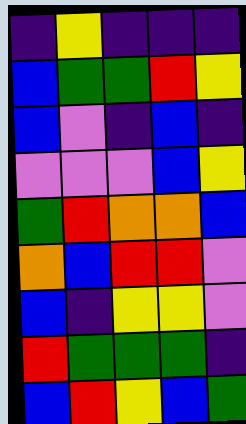[["indigo", "yellow", "indigo", "indigo", "indigo"], ["blue", "green", "green", "red", "yellow"], ["blue", "violet", "indigo", "blue", "indigo"], ["violet", "violet", "violet", "blue", "yellow"], ["green", "red", "orange", "orange", "blue"], ["orange", "blue", "red", "red", "violet"], ["blue", "indigo", "yellow", "yellow", "violet"], ["red", "green", "green", "green", "indigo"], ["blue", "red", "yellow", "blue", "green"]]